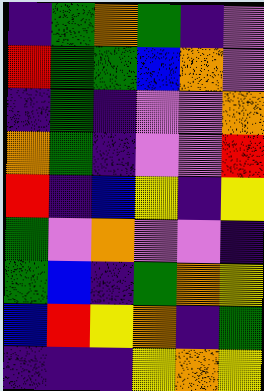[["indigo", "green", "orange", "green", "indigo", "violet"], ["red", "green", "green", "blue", "orange", "violet"], ["indigo", "green", "indigo", "violet", "violet", "orange"], ["orange", "green", "indigo", "violet", "violet", "red"], ["red", "indigo", "blue", "yellow", "indigo", "yellow"], ["green", "violet", "orange", "violet", "violet", "indigo"], ["green", "blue", "indigo", "green", "orange", "yellow"], ["blue", "red", "yellow", "orange", "indigo", "green"], ["indigo", "indigo", "indigo", "yellow", "orange", "yellow"]]